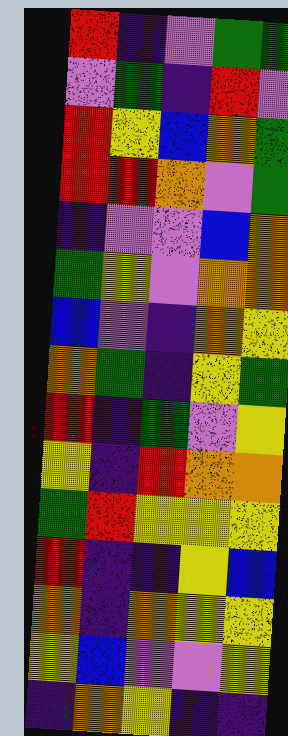[["red", "indigo", "violet", "green", "green"], ["violet", "green", "indigo", "red", "violet"], ["red", "yellow", "blue", "orange", "green"], ["red", "red", "orange", "violet", "green"], ["indigo", "violet", "violet", "blue", "orange"], ["green", "yellow", "violet", "orange", "orange"], ["blue", "violet", "indigo", "orange", "yellow"], ["orange", "green", "indigo", "yellow", "green"], ["red", "indigo", "green", "violet", "yellow"], ["yellow", "indigo", "red", "orange", "orange"], ["green", "red", "yellow", "yellow", "yellow"], ["red", "indigo", "indigo", "yellow", "blue"], ["orange", "indigo", "orange", "yellow", "yellow"], ["yellow", "blue", "violet", "violet", "yellow"], ["indigo", "orange", "yellow", "indigo", "indigo"]]